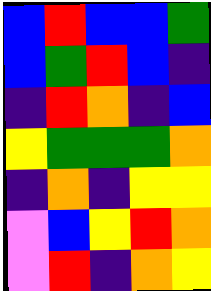[["blue", "red", "blue", "blue", "green"], ["blue", "green", "red", "blue", "indigo"], ["indigo", "red", "orange", "indigo", "blue"], ["yellow", "green", "green", "green", "orange"], ["indigo", "orange", "indigo", "yellow", "yellow"], ["violet", "blue", "yellow", "red", "orange"], ["violet", "red", "indigo", "orange", "yellow"]]